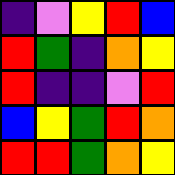[["indigo", "violet", "yellow", "red", "blue"], ["red", "green", "indigo", "orange", "yellow"], ["red", "indigo", "indigo", "violet", "red"], ["blue", "yellow", "green", "red", "orange"], ["red", "red", "green", "orange", "yellow"]]